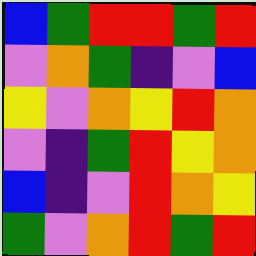[["blue", "green", "red", "red", "green", "red"], ["violet", "orange", "green", "indigo", "violet", "blue"], ["yellow", "violet", "orange", "yellow", "red", "orange"], ["violet", "indigo", "green", "red", "yellow", "orange"], ["blue", "indigo", "violet", "red", "orange", "yellow"], ["green", "violet", "orange", "red", "green", "red"]]